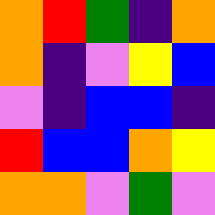[["orange", "red", "green", "indigo", "orange"], ["orange", "indigo", "violet", "yellow", "blue"], ["violet", "indigo", "blue", "blue", "indigo"], ["red", "blue", "blue", "orange", "yellow"], ["orange", "orange", "violet", "green", "violet"]]